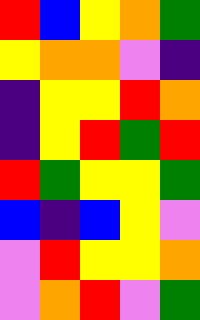[["red", "blue", "yellow", "orange", "green"], ["yellow", "orange", "orange", "violet", "indigo"], ["indigo", "yellow", "yellow", "red", "orange"], ["indigo", "yellow", "red", "green", "red"], ["red", "green", "yellow", "yellow", "green"], ["blue", "indigo", "blue", "yellow", "violet"], ["violet", "red", "yellow", "yellow", "orange"], ["violet", "orange", "red", "violet", "green"]]